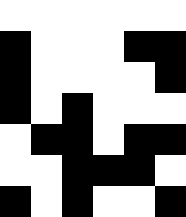[["white", "white", "white", "white", "white", "white"], ["black", "white", "white", "white", "black", "black"], ["black", "white", "white", "white", "white", "black"], ["black", "white", "black", "white", "white", "white"], ["white", "black", "black", "white", "black", "black"], ["white", "white", "black", "black", "black", "white"], ["black", "white", "black", "white", "white", "black"]]